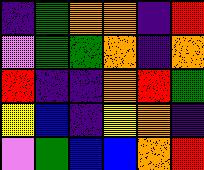[["indigo", "green", "orange", "orange", "indigo", "red"], ["violet", "green", "green", "orange", "indigo", "orange"], ["red", "indigo", "indigo", "orange", "red", "green"], ["yellow", "blue", "indigo", "yellow", "orange", "indigo"], ["violet", "green", "blue", "blue", "orange", "red"]]